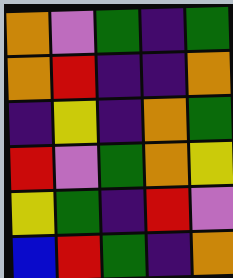[["orange", "violet", "green", "indigo", "green"], ["orange", "red", "indigo", "indigo", "orange"], ["indigo", "yellow", "indigo", "orange", "green"], ["red", "violet", "green", "orange", "yellow"], ["yellow", "green", "indigo", "red", "violet"], ["blue", "red", "green", "indigo", "orange"]]